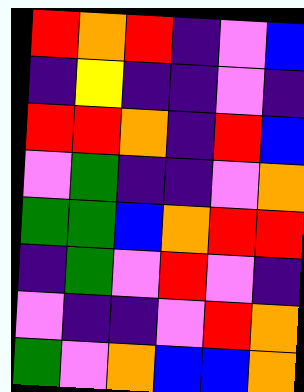[["red", "orange", "red", "indigo", "violet", "blue"], ["indigo", "yellow", "indigo", "indigo", "violet", "indigo"], ["red", "red", "orange", "indigo", "red", "blue"], ["violet", "green", "indigo", "indigo", "violet", "orange"], ["green", "green", "blue", "orange", "red", "red"], ["indigo", "green", "violet", "red", "violet", "indigo"], ["violet", "indigo", "indigo", "violet", "red", "orange"], ["green", "violet", "orange", "blue", "blue", "orange"]]